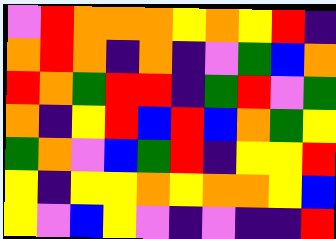[["violet", "red", "orange", "orange", "orange", "yellow", "orange", "yellow", "red", "indigo"], ["orange", "red", "orange", "indigo", "orange", "indigo", "violet", "green", "blue", "orange"], ["red", "orange", "green", "red", "red", "indigo", "green", "red", "violet", "green"], ["orange", "indigo", "yellow", "red", "blue", "red", "blue", "orange", "green", "yellow"], ["green", "orange", "violet", "blue", "green", "red", "indigo", "yellow", "yellow", "red"], ["yellow", "indigo", "yellow", "yellow", "orange", "yellow", "orange", "orange", "yellow", "blue"], ["yellow", "violet", "blue", "yellow", "violet", "indigo", "violet", "indigo", "indigo", "red"]]